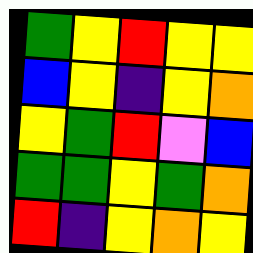[["green", "yellow", "red", "yellow", "yellow"], ["blue", "yellow", "indigo", "yellow", "orange"], ["yellow", "green", "red", "violet", "blue"], ["green", "green", "yellow", "green", "orange"], ["red", "indigo", "yellow", "orange", "yellow"]]